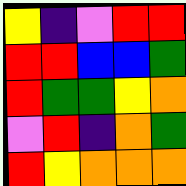[["yellow", "indigo", "violet", "red", "red"], ["red", "red", "blue", "blue", "green"], ["red", "green", "green", "yellow", "orange"], ["violet", "red", "indigo", "orange", "green"], ["red", "yellow", "orange", "orange", "orange"]]